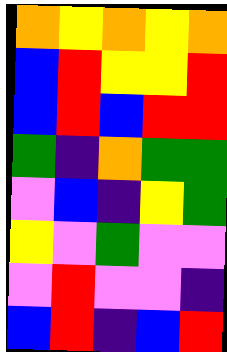[["orange", "yellow", "orange", "yellow", "orange"], ["blue", "red", "yellow", "yellow", "red"], ["blue", "red", "blue", "red", "red"], ["green", "indigo", "orange", "green", "green"], ["violet", "blue", "indigo", "yellow", "green"], ["yellow", "violet", "green", "violet", "violet"], ["violet", "red", "violet", "violet", "indigo"], ["blue", "red", "indigo", "blue", "red"]]